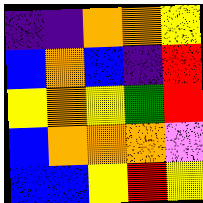[["indigo", "indigo", "orange", "orange", "yellow"], ["blue", "orange", "blue", "indigo", "red"], ["yellow", "orange", "yellow", "green", "red"], ["blue", "orange", "orange", "orange", "violet"], ["blue", "blue", "yellow", "red", "yellow"]]